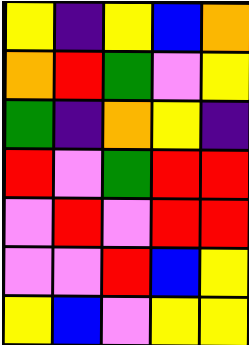[["yellow", "indigo", "yellow", "blue", "orange"], ["orange", "red", "green", "violet", "yellow"], ["green", "indigo", "orange", "yellow", "indigo"], ["red", "violet", "green", "red", "red"], ["violet", "red", "violet", "red", "red"], ["violet", "violet", "red", "blue", "yellow"], ["yellow", "blue", "violet", "yellow", "yellow"]]